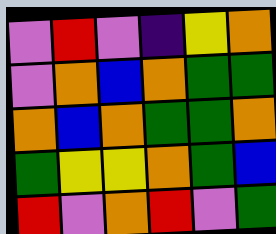[["violet", "red", "violet", "indigo", "yellow", "orange"], ["violet", "orange", "blue", "orange", "green", "green"], ["orange", "blue", "orange", "green", "green", "orange"], ["green", "yellow", "yellow", "orange", "green", "blue"], ["red", "violet", "orange", "red", "violet", "green"]]